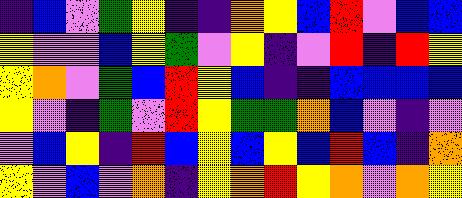[["indigo", "blue", "violet", "green", "yellow", "indigo", "indigo", "orange", "yellow", "blue", "red", "violet", "blue", "blue"], ["yellow", "violet", "violet", "blue", "yellow", "green", "violet", "yellow", "indigo", "violet", "red", "indigo", "red", "yellow"], ["yellow", "orange", "violet", "green", "blue", "red", "yellow", "blue", "indigo", "indigo", "blue", "blue", "blue", "blue"], ["yellow", "violet", "indigo", "green", "violet", "red", "yellow", "green", "green", "orange", "blue", "violet", "indigo", "violet"], ["violet", "blue", "yellow", "indigo", "red", "blue", "yellow", "blue", "yellow", "blue", "red", "blue", "indigo", "orange"], ["yellow", "violet", "blue", "violet", "orange", "indigo", "yellow", "orange", "red", "yellow", "orange", "violet", "orange", "yellow"]]